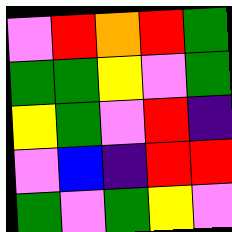[["violet", "red", "orange", "red", "green"], ["green", "green", "yellow", "violet", "green"], ["yellow", "green", "violet", "red", "indigo"], ["violet", "blue", "indigo", "red", "red"], ["green", "violet", "green", "yellow", "violet"]]